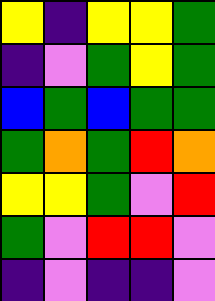[["yellow", "indigo", "yellow", "yellow", "green"], ["indigo", "violet", "green", "yellow", "green"], ["blue", "green", "blue", "green", "green"], ["green", "orange", "green", "red", "orange"], ["yellow", "yellow", "green", "violet", "red"], ["green", "violet", "red", "red", "violet"], ["indigo", "violet", "indigo", "indigo", "violet"]]